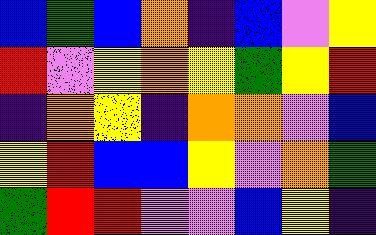[["blue", "green", "blue", "orange", "indigo", "blue", "violet", "yellow"], ["red", "violet", "yellow", "orange", "yellow", "green", "yellow", "red"], ["indigo", "orange", "yellow", "indigo", "orange", "orange", "violet", "blue"], ["yellow", "red", "blue", "blue", "yellow", "violet", "orange", "green"], ["green", "red", "red", "violet", "violet", "blue", "yellow", "indigo"]]